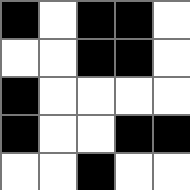[["black", "white", "black", "black", "white"], ["white", "white", "black", "black", "white"], ["black", "white", "white", "white", "white"], ["black", "white", "white", "black", "black"], ["white", "white", "black", "white", "white"]]